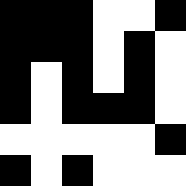[["black", "black", "black", "white", "white", "black"], ["black", "black", "black", "white", "black", "white"], ["black", "white", "black", "white", "black", "white"], ["black", "white", "black", "black", "black", "white"], ["white", "white", "white", "white", "white", "black"], ["black", "white", "black", "white", "white", "white"]]